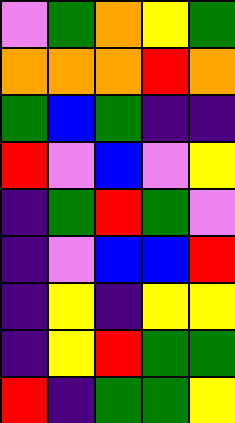[["violet", "green", "orange", "yellow", "green"], ["orange", "orange", "orange", "red", "orange"], ["green", "blue", "green", "indigo", "indigo"], ["red", "violet", "blue", "violet", "yellow"], ["indigo", "green", "red", "green", "violet"], ["indigo", "violet", "blue", "blue", "red"], ["indigo", "yellow", "indigo", "yellow", "yellow"], ["indigo", "yellow", "red", "green", "green"], ["red", "indigo", "green", "green", "yellow"]]